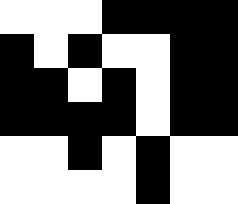[["white", "white", "white", "black", "black", "black", "black"], ["black", "white", "black", "white", "white", "black", "black"], ["black", "black", "white", "black", "white", "black", "black"], ["black", "black", "black", "black", "white", "black", "black"], ["white", "white", "black", "white", "black", "white", "white"], ["white", "white", "white", "white", "black", "white", "white"]]